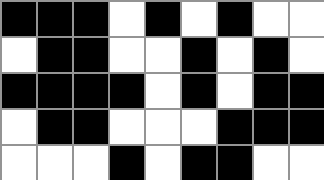[["black", "black", "black", "white", "black", "white", "black", "white", "white"], ["white", "black", "black", "white", "white", "black", "white", "black", "white"], ["black", "black", "black", "black", "white", "black", "white", "black", "black"], ["white", "black", "black", "white", "white", "white", "black", "black", "black"], ["white", "white", "white", "black", "white", "black", "black", "white", "white"]]